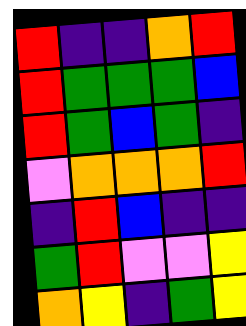[["red", "indigo", "indigo", "orange", "red"], ["red", "green", "green", "green", "blue"], ["red", "green", "blue", "green", "indigo"], ["violet", "orange", "orange", "orange", "red"], ["indigo", "red", "blue", "indigo", "indigo"], ["green", "red", "violet", "violet", "yellow"], ["orange", "yellow", "indigo", "green", "yellow"]]